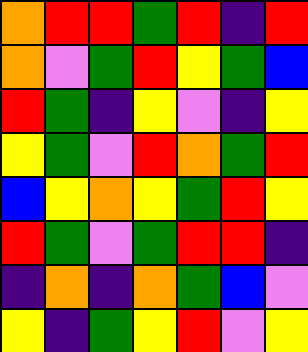[["orange", "red", "red", "green", "red", "indigo", "red"], ["orange", "violet", "green", "red", "yellow", "green", "blue"], ["red", "green", "indigo", "yellow", "violet", "indigo", "yellow"], ["yellow", "green", "violet", "red", "orange", "green", "red"], ["blue", "yellow", "orange", "yellow", "green", "red", "yellow"], ["red", "green", "violet", "green", "red", "red", "indigo"], ["indigo", "orange", "indigo", "orange", "green", "blue", "violet"], ["yellow", "indigo", "green", "yellow", "red", "violet", "yellow"]]